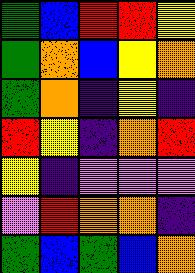[["green", "blue", "red", "red", "yellow"], ["green", "orange", "blue", "yellow", "orange"], ["green", "orange", "indigo", "yellow", "indigo"], ["red", "yellow", "indigo", "orange", "red"], ["yellow", "indigo", "violet", "violet", "violet"], ["violet", "red", "orange", "orange", "indigo"], ["green", "blue", "green", "blue", "orange"]]